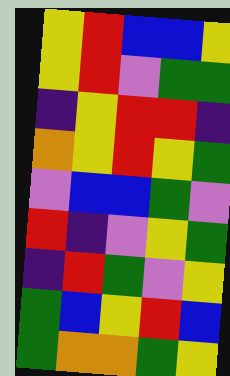[["yellow", "red", "blue", "blue", "yellow"], ["yellow", "red", "violet", "green", "green"], ["indigo", "yellow", "red", "red", "indigo"], ["orange", "yellow", "red", "yellow", "green"], ["violet", "blue", "blue", "green", "violet"], ["red", "indigo", "violet", "yellow", "green"], ["indigo", "red", "green", "violet", "yellow"], ["green", "blue", "yellow", "red", "blue"], ["green", "orange", "orange", "green", "yellow"]]